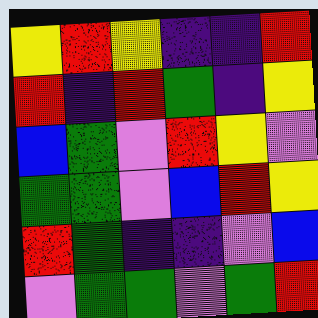[["yellow", "red", "yellow", "indigo", "indigo", "red"], ["red", "indigo", "red", "green", "indigo", "yellow"], ["blue", "green", "violet", "red", "yellow", "violet"], ["green", "green", "violet", "blue", "red", "yellow"], ["red", "green", "indigo", "indigo", "violet", "blue"], ["violet", "green", "green", "violet", "green", "red"]]